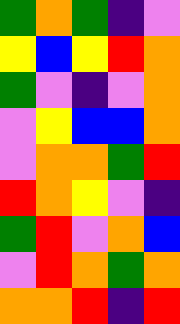[["green", "orange", "green", "indigo", "violet"], ["yellow", "blue", "yellow", "red", "orange"], ["green", "violet", "indigo", "violet", "orange"], ["violet", "yellow", "blue", "blue", "orange"], ["violet", "orange", "orange", "green", "red"], ["red", "orange", "yellow", "violet", "indigo"], ["green", "red", "violet", "orange", "blue"], ["violet", "red", "orange", "green", "orange"], ["orange", "orange", "red", "indigo", "red"]]